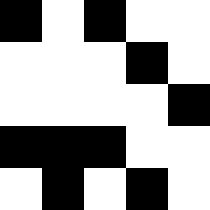[["black", "white", "black", "white", "white"], ["white", "white", "white", "black", "white"], ["white", "white", "white", "white", "black"], ["black", "black", "black", "white", "white"], ["white", "black", "white", "black", "white"]]